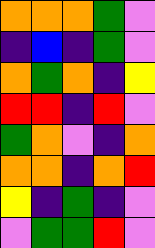[["orange", "orange", "orange", "green", "violet"], ["indigo", "blue", "indigo", "green", "violet"], ["orange", "green", "orange", "indigo", "yellow"], ["red", "red", "indigo", "red", "violet"], ["green", "orange", "violet", "indigo", "orange"], ["orange", "orange", "indigo", "orange", "red"], ["yellow", "indigo", "green", "indigo", "violet"], ["violet", "green", "green", "red", "violet"]]